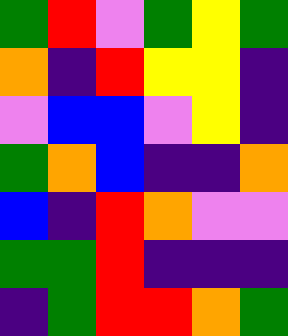[["green", "red", "violet", "green", "yellow", "green"], ["orange", "indigo", "red", "yellow", "yellow", "indigo"], ["violet", "blue", "blue", "violet", "yellow", "indigo"], ["green", "orange", "blue", "indigo", "indigo", "orange"], ["blue", "indigo", "red", "orange", "violet", "violet"], ["green", "green", "red", "indigo", "indigo", "indigo"], ["indigo", "green", "red", "red", "orange", "green"]]